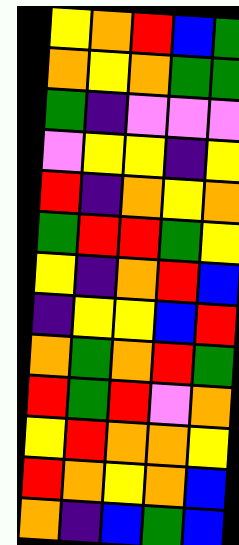[["yellow", "orange", "red", "blue", "green"], ["orange", "yellow", "orange", "green", "green"], ["green", "indigo", "violet", "violet", "violet"], ["violet", "yellow", "yellow", "indigo", "yellow"], ["red", "indigo", "orange", "yellow", "orange"], ["green", "red", "red", "green", "yellow"], ["yellow", "indigo", "orange", "red", "blue"], ["indigo", "yellow", "yellow", "blue", "red"], ["orange", "green", "orange", "red", "green"], ["red", "green", "red", "violet", "orange"], ["yellow", "red", "orange", "orange", "yellow"], ["red", "orange", "yellow", "orange", "blue"], ["orange", "indigo", "blue", "green", "blue"]]